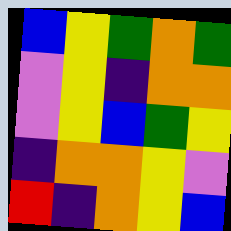[["blue", "yellow", "green", "orange", "green"], ["violet", "yellow", "indigo", "orange", "orange"], ["violet", "yellow", "blue", "green", "yellow"], ["indigo", "orange", "orange", "yellow", "violet"], ["red", "indigo", "orange", "yellow", "blue"]]